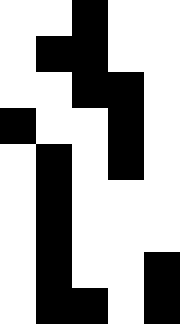[["white", "white", "black", "white", "white"], ["white", "black", "black", "white", "white"], ["white", "white", "black", "black", "white"], ["black", "white", "white", "black", "white"], ["white", "black", "white", "black", "white"], ["white", "black", "white", "white", "white"], ["white", "black", "white", "white", "white"], ["white", "black", "white", "white", "black"], ["white", "black", "black", "white", "black"]]